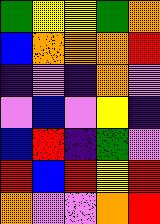[["green", "yellow", "yellow", "green", "orange"], ["blue", "orange", "orange", "orange", "red"], ["indigo", "violet", "indigo", "orange", "violet"], ["violet", "blue", "violet", "yellow", "indigo"], ["blue", "red", "indigo", "green", "violet"], ["red", "blue", "red", "yellow", "red"], ["orange", "violet", "violet", "orange", "red"]]